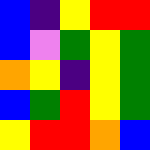[["blue", "indigo", "yellow", "red", "red"], ["blue", "violet", "green", "yellow", "green"], ["orange", "yellow", "indigo", "yellow", "green"], ["blue", "green", "red", "yellow", "green"], ["yellow", "red", "red", "orange", "blue"]]